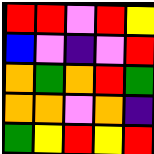[["red", "red", "violet", "red", "yellow"], ["blue", "violet", "indigo", "violet", "red"], ["orange", "green", "orange", "red", "green"], ["orange", "orange", "violet", "orange", "indigo"], ["green", "yellow", "red", "yellow", "red"]]